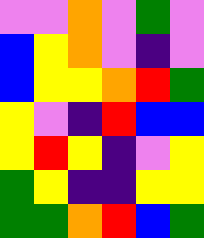[["violet", "violet", "orange", "violet", "green", "violet"], ["blue", "yellow", "orange", "violet", "indigo", "violet"], ["blue", "yellow", "yellow", "orange", "red", "green"], ["yellow", "violet", "indigo", "red", "blue", "blue"], ["yellow", "red", "yellow", "indigo", "violet", "yellow"], ["green", "yellow", "indigo", "indigo", "yellow", "yellow"], ["green", "green", "orange", "red", "blue", "green"]]